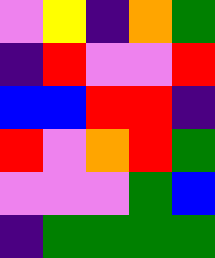[["violet", "yellow", "indigo", "orange", "green"], ["indigo", "red", "violet", "violet", "red"], ["blue", "blue", "red", "red", "indigo"], ["red", "violet", "orange", "red", "green"], ["violet", "violet", "violet", "green", "blue"], ["indigo", "green", "green", "green", "green"]]